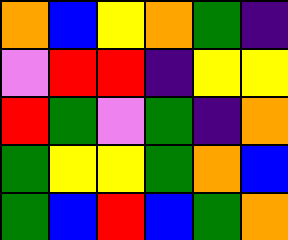[["orange", "blue", "yellow", "orange", "green", "indigo"], ["violet", "red", "red", "indigo", "yellow", "yellow"], ["red", "green", "violet", "green", "indigo", "orange"], ["green", "yellow", "yellow", "green", "orange", "blue"], ["green", "blue", "red", "blue", "green", "orange"]]